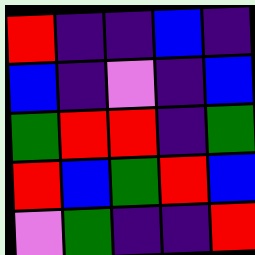[["red", "indigo", "indigo", "blue", "indigo"], ["blue", "indigo", "violet", "indigo", "blue"], ["green", "red", "red", "indigo", "green"], ["red", "blue", "green", "red", "blue"], ["violet", "green", "indigo", "indigo", "red"]]